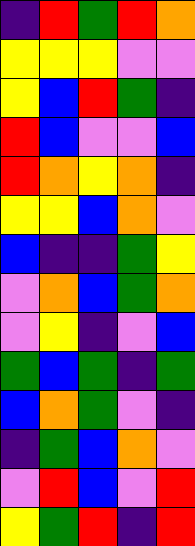[["indigo", "red", "green", "red", "orange"], ["yellow", "yellow", "yellow", "violet", "violet"], ["yellow", "blue", "red", "green", "indigo"], ["red", "blue", "violet", "violet", "blue"], ["red", "orange", "yellow", "orange", "indigo"], ["yellow", "yellow", "blue", "orange", "violet"], ["blue", "indigo", "indigo", "green", "yellow"], ["violet", "orange", "blue", "green", "orange"], ["violet", "yellow", "indigo", "violet", "blue"], ["green", "blue", "green", "indigo", "green"], ["blue", "orange", "green", "violet", "indigo"], ["indigo", "green", "blue", "orange", "violet"], ["violet", "red", "blue", "violet", "red"], ["yellow", "green", "red", "indigo", "red"]]